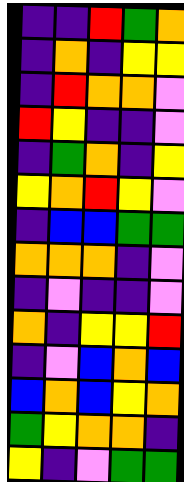[["indigo", "indigo", "red", "green", "orange"], ["indigo", "orange", "indigo", "yellow", "yellow"], ["indigo", "red", "orange", "orange", "violet"], ["red", "yellow", "indigo", "indigo", "violet"], ["indigo", "green", "orange", "indigo", "yellow"], ["yellow", "orange", "red", "yellow", "violet"], ["indigo", "blue", "blue", "green", "green"], ["orange", "orange", "orange", "indigo", "violet"], ["indigo", "violet", "indigo", "indigo", "violet"], ["orange", "indigo", "yellow", "yellow", "red"], ["indigo", "violet", "blue", "orange", "blue"], ["blue", "orange", "blue", "yellow", "orange"], ["green", "yellow", "orange", "orange", "indigo"], ["yellow", "indigo", "violet", "green", "green"]]